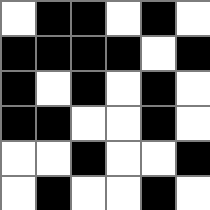[["white", "black", "black", "white", "black", "white"], ["black", "black", "black", "black", "white", "black"], ["black", "white", "black", "white", "black", "white"], ["black", "black", "white", "white", "black", "white"], ["white", "white", "black", "white", "white", "black"], ["white", "black", "white", "white", "black", "white"]]